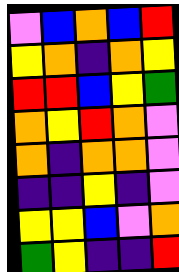[["violet", "blue", "orange", "blue", "red"], ["yellow", "orange", "indigo", "orange", "yellow"], ["red", "red", "blue", "yellow", "green"], ["orange", "yellow", "red", "orange", "violet"], ["orange", "indigo", "orange", "orange", "violet"], ["indigo", "indigo", "yellow", "indigo", "violet"], ["yellow", "yellow", "blue", "violet", "orange"], ["green", "yellow", "indigo", "indigo", "red"]]